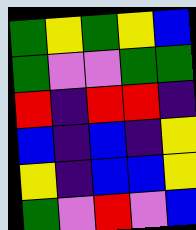[["green", "yellow", "green", "yellow", "blue"], ["green", "violet", "violet", "green", "green"], ["red", "indigo", "red", "red", "indigo"], ["blue", "indigo", "blue", "indigo", "yellow"], ["yellow", "indigo", "blue", "blue", "yellow"], ["green", "violet", "red", "violet", "blue"]]